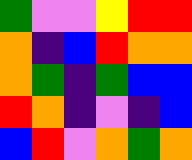[["green", "violet", "violet", "yellow", "red", "red"], ["orange", "indigo", "blue", "red", "orange", "orange"], ["orange", "green", "indigo", "green", "blue", "blue"], ["red", "orange", "indigo", "violet", "indigo", "blue"], ["blue", "red", "violet", "orange", "green", "orange"]]